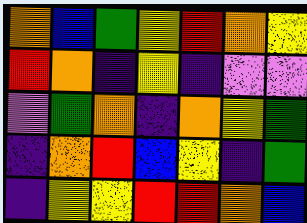[["orange", "blue", "green", "yellow", "red", "orange", "yellow"], ["red", "orange", "indigo", "yellow", "indigo", "violet", "violet"], ["violet", "green", "orange", "indigo", "orange", "yellow", "green"], ["indigo", "orange", "red", "blue", "yellow", "indigo", "green"], ["indigo", "yellow", "yellow", "red", "red", "orange", "blue"]]